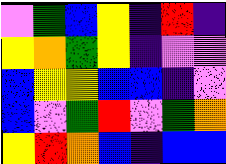[["violet", "green", "blue", "yellow", "indigo", "red", "indigo"], ["yellow", "orange", "green", "yellow", "indigo", "violet", "violet"], ["blue", "yellow", "yellow", "blue", "blue", "indigo", "violet"], ["blue", "violet", "green", "red", "violet", "green", "orange"], ["yellow", "red", "orange", "blue", "indigo", "blue", "blue"]]